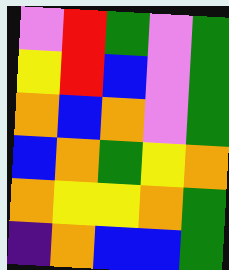[["violet", "red", "green", "violet", "green"], ["yellow", "red", "blue", "violet", "green"], ["orange", "blue", "orange", "violet", "green"], ["blue", "orange", "green", "yellow", "orange"], ["orange", "yellow", "yellow", "orange", "green"], ["indigo", "orange", "blue", "blue", "green"]]